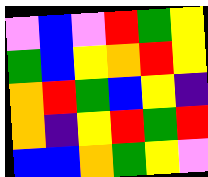[["violet", "blue", "violet", "red", "green", "yellow"], ["green", "blue", "yellow", "orange", "red", "yellow"], ["orange", "red", "green", "blue", "yellow", "indigo"], ["orange", "indigo", "yellow", "red", "green", "red"], ["blue", "blue", "orange", "green", "yellow", "violet"]]